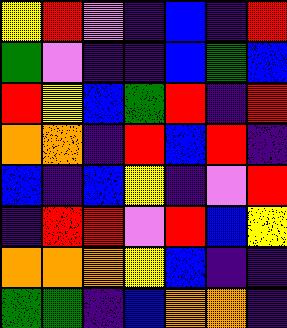[["yellow", "red", "violet", "indigo", "blue", "indigo", "red"], ["green", "violet", "indigo", "indigo", "blue", "green", "blue"], ["red", "yellow", "blue", "green", "red", "indigo", "red"], ["orange", "orange", "indigo", "red", "blue", "red", "indigo"], ["blue", "indigo", "blue", "yellow", "indigo", "violet", "red"], ["indigo", "red", "red", "violet", "red", "blue", "yellow"], ["orange", "orange", "orange", "yellow", "blue", "indigo", "indigo"], ["green", "green", "indigo", "blue", "orange", "orange", "indigo"]]